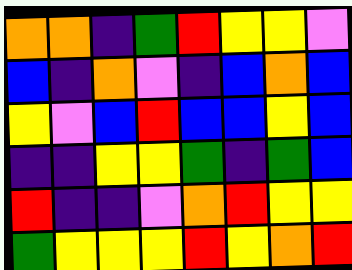[["orange", "orange", "indigo", "green", "red", "yellow", "yellow", "violet"], ["blue", "indigo", "orange", "violet", "indigo", "blue", "orange", "blue"], ["yellow", "violet", "blue", "red", "blue", "blue", "yellow", "blue"], ["indigo", "indigo", "yellow", "yellow", "green", "indigo", "green", "blue"], ["red", "indigo", "indigo", "violet", "orange", "red", "yellow", "yellow"], ["green", "yellow", "yellow", "yellow", "red", "yellow", "orange", "red"]]